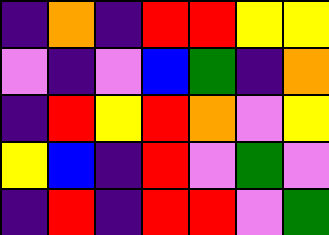[["indigo", "orange", "indigo", "red", "red", "yellow", "yellow"], ["violet", "indigo", "violet", "blue", "green", "indigo", "orange"], ["indigo", "red", "yellow", "red", "orange", "violet", "yellow"], ["yellow", "blue", "indigo", "red", "violet", "green", "violet"], ["indigo", "red", "indigo", "red", "red", "violet", "green"]]